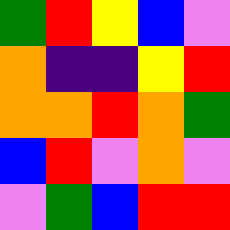[["green", "red", "yellow", "blue", "violet"], ["orange", "indigo", "indigo", "yellow", "red"], ["orange", "orange", "red", "orange", "green"], ["blue", "red", "violet", "orange", "violet"], ["violet", "green", "blue", "red", "red"]]